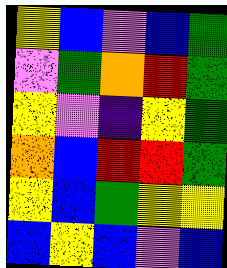[["yellow", "blue", "violet", "blue", "green"], ["violet", "green", "orange", "red", "green"], ["yellow", "violet", "indigo", "yellow", "green"], ["orange", "blue", "red", "red", "green"], ["yellow", "blue", "green", "yellow", "yellow"], ["blue", "yellow", "blue", "violet", "blue"]]